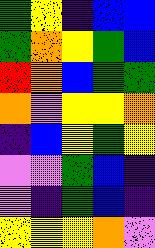[["green", "yellow", "indigo", "blue", "blue"], ["green", "orange", "yellow", "green", "blue"], ["red", "orange", "blue", "green", "green"], ["orange", "violet", "yellow", "yellow", "orange"], ["indigo", "blue", "yellow", "green", "yellow"], ["violet", "violet", "green", "blue", "indigo"], ["violet", "indigo", "green", "blue", "indigo"], ["yellow", "yellow", "yellow", "orange", "violet"]]